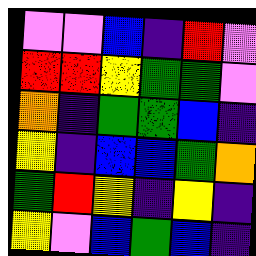[["violet", "violet", "blue", "indigo", "red", "violet"], ["red", "red", "yellow", "green", "green", "violet"], ["orange", "indigo", "green", "green", "blue", "indigo"], ["yellow", "indigo", "blue", "blue", "green", "orange"], ["green", "red", "yellow", "indigo", "yellow", "indigo"], ["yellow", "violet", "blue", "green", "blue", "indigo"]]